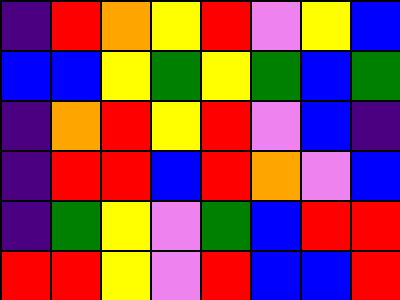[["indigo", "red", "orange", "yellow", "red", "violet", "yellow", "blue"], ["blue", "blue", "yellow", "green", "yellow", "green", "blue", "green"], ["indigo", "orange", "red", "yellow", "red", "violet", "blue", "indigo"], ["indigo", "red", "red", "blue", "red", "orange", "violet", "blue"], ["indigo", "green", "yellow", "violet", "green", "blue", "red", "red"], ["red", "red", "yellow", "violet", "red", "blue", "blue", "red"]]